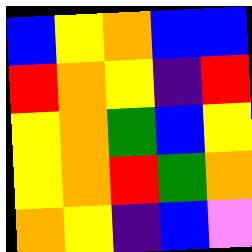[["blue", "yellow", "orange", "blue", "blue"], ["red", "orange", "yellow", "indigo", "red"], ["yellow", "orange", "green", "blue", "yellow"], ["yellow", "orange", "red", "green", "orange"], ["orange", "yellow", "indigo", "blue", "violet"]]